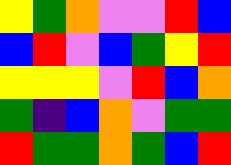[["yellow", "green", "orange", "violet", "violet", "red", "blue"], ["blue", "red", "violet", "blue", "green", "yellow", "red"], ["yellow", "yellow", "yellow", "violet", "red", "blue", "orange"], ["green", "indigo", "blue", "orange", "violet", "green", "green"], ["red", "green", "green", "orange", "green", "blue", "red"]]